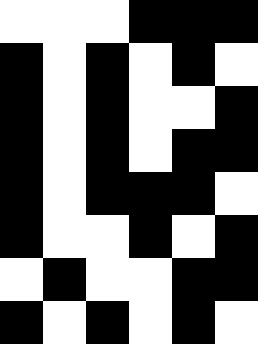[["white", "white", "white", "black", "black", "black"], ["black", "white", "black", "white", "black", "white"], ["black", "white", "black", "white", "white", "black"], ["black", "white", "black", "white", "black", "black"], ["black", "white", "black", "black", "black", "white"], ["black", "white", "white", "black", "white", "black"], ["white", "black", "white", "white", "black", "black"], ["black", "white", "black", "white", "black", "white"]]